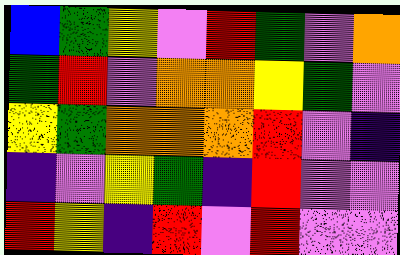[["blue", "green", "yellow", "violet", "red", "green", "violet", "orange"], ["green", "red", "violet", "orange", "orange", "yellow", "green", "violet"], ["yellow", "green", "orange", "orange", "orange", "red", "violet", "indigo"], ["indigo", "violet", "yellow", "green", "indigo", "red", "violet", "violet"], ["red", "yellow", "indigo", "red", "violet", "red", "violet", "violet"]]